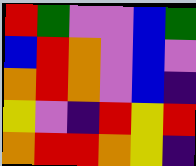[["red", "green", "violet", "violet", "blue", "green"], ["blue", "red", "orange", "violet", "blue", "violet"], ["orange", "red", "orange", "violet", "blue", "indigo"], ["yellow", "violet", "indigo", "red", "yellow", "red"], ["orange", "red", "red", "orange", "yellow", "indigo"]]